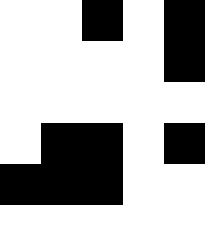[["white", "white", "black", "white", "black"], ["white", "white", "white", "white", "black"], ["white", "white", "white", "white", "white"], ["white", "black", "black", "white", "black"], ["black", "black", "black", "white", "white"], ["white", "white", "white", "white", "white"]]